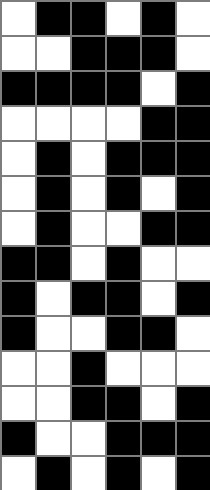[["white", "black", "black", "white", "black", "white"], ["white", "white", "black", "black", "black", "white"], ["black", "black", "black", "black", "white", "black"], ["white", "white", "white", "white", "black", "black"], ["white", "black", "white", "black", "black", "black"], ["white", "black", "white", "black", "white", "black"], ["white", "black", "white", "white", "black", "black"], ["black", "black", "white", "black", "white", "white"], ["black", "white", "black", "black", "white", "black"], ["black", "white", "white", "black", "black", "white"], ["white", "white", "black", "white", "white", "white"], ["white", "white", "black", "black", "white", "black"], ["black", "white", "white", "black", "black", "black"], ["white", "black", "white", "black", "white", "black"]]